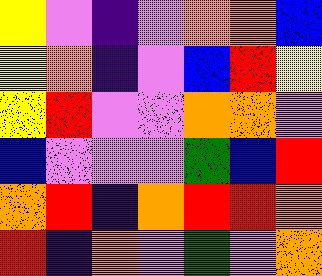[["yellow", "violet", "indigo", "violet", "orange", "orange", "blue"], ["yellow", "orange", "indigo", "violet", "blue", "red", "yellow"], ["yellow", "red", "violet", "violet", "orange", "orange", "violet"], ["blue", "violet", "violet", "violet", "green", "blue", "red"], ["orange", "red", "indigo", "orange", "red", "red", "orange"], ["red", "indigo", "orange", "violet", "green", "violet", "orange"]]